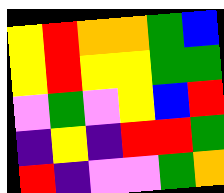[["yellow", "red", "orange", "orange", "green", "blue"], ["yellow", "red", "yellow", "yellow", "green", "green"], ["violet", "green", "violet", "yellow", "blue", "red"], ["indigo", "yellow", "indigo", "red", "red", "green"], ["red", "indigo", "violet", "violet", "green", "orange"]]